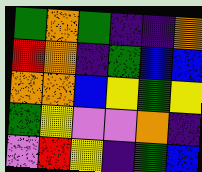[["green", "orange", "green", "indigo", "indigo", "orange"], ["red", "orange", "indigo", "green", "blue", "blue"], ["orange", "orange", "blue", "yellow", "green", "yellow"], ["green", "yellow", "violet", "violet", "orange", "indigo"], ["violet", "red", "yellow", "indigo", "green", "blue"]]